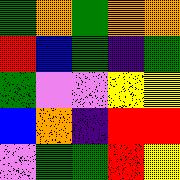[["green", "orange", "green", "orange", "orange"], ["red", "blue", "green", "indigo", "green"], ["green", "violet", "violet", "yellow", "yellow"], ["blue", "orange", "indigo", "red", "red"], ["violet", "green", "green", "red", "yellow"]]